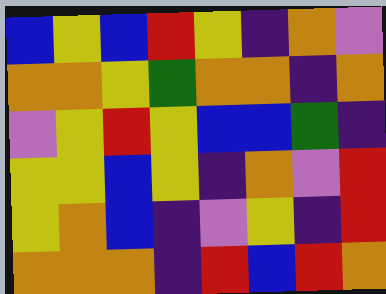[["blue", "yellow", "blue", "red", "yellow", "indigo", "orange", "violet"], ["orange", "orange", "yellow", "green", "orange", "orange", "indigo", "orange"], ["violet", "yellow", "red", "yellow", "blue", "blue", "green", "indigo"], ["yellow", "yellow", "blue", "yellow", "indigo", "orange", "violet", "red"], ["yellow", "orange", "blue", "indigo", "violet", "yellow", "indigo", "red"], ["orange", "orange", "orange", "indigo", "red", "blue", "red", "orange"]]